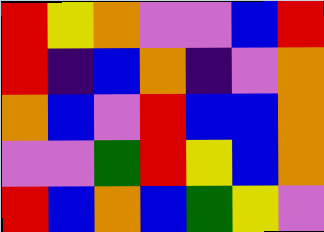[["red", "yellow", "orange", "violet", "violet", "blue", "red"], ["red", "indigo", "blue", "orange", "indigo", "violet", "orange"], ["orange", "blue", "violet", "red", "blue", "blue", "orange"], ["violet", "violet", "green", "red", "yellow", "blue", "orange"], ["red", "blue", "orange", "blue", "green", "yellow", "violet"]]